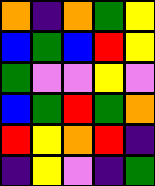[["orange", "indigo", "orange", "green", "yellow"], ["blue", "green", "blue", "red", "yellow"], ["green", "violet", "violet", "yellow", "violet"], ["blue", "green", "red", "green", "orange"], ["red", "yellow", "orange", "red", "indigo"], ["indigo", "yellow", "violet", "indigo", "green"]]